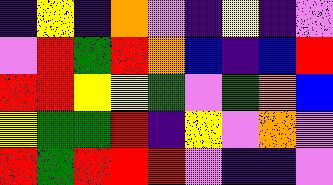[["indigo", "yellow", "indigo", "orange", "violet", "indigo", "yellow", "indigo", "violet"], ["violet", "red", "green", "red", "orange", "blue", "indigo", "blue", "red"], ["red", "red", "yellow", "yellow", "green", "violet", "green", "orange", "blue"], ["yellow", "green", "green", "red", "indigo", "yellow", "violet", "orange", "violet"], ["red", "green", "red", "red", "red", "violet", "indigo", "indigo", "violet"]]